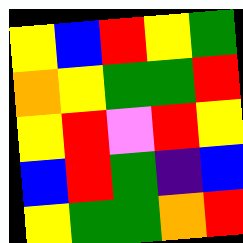[["yellow", "blue", "red", "yellow", "green"], ["orange", "yellow", "green", "green", "red"], ["yellow", "red", "violet", "red", "yellow"], ["blue", "red", "green", "indigo", "blue"], ["yellow", "green", "green", "orange", "red"]]